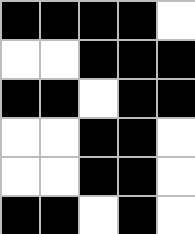[["black", "black", "black", "black", "white"], ["white", "white", "black", "black", "black"], ["black", "black", "white", "black", "black"], ["white", "white", "black", "black", "white"], ["white", "white", "black", "black", "white"], ["black", "black", "white", "black", "white"]]